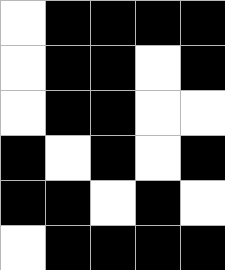[["white", "black", "black", "black", "black"], ["white", "black", "black", "white", "black"], ["white", "black", "black", "white", "white"], ["black", "white", "black", "white", "black"], ["black", "black", "white", "black", "white"], ["white", "black", "black", "black", "black"]]